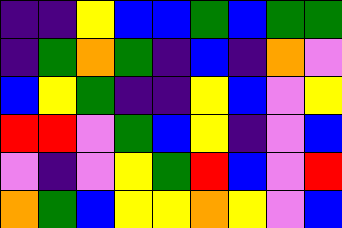[["indigo", "indigo", "yellow", "blue", "blue", "green", "blue", "green", "green"], ["indigo", "green", "orange", "green", "indigo", "blue", "indigo", "orange", "violet"], ["blue", "yellow", "green", "indigo", "indigo", "yellow", "blue", "violet", "yellow"], ["red", "red", "violet", "green", "blue", "yellow", "indigo", "violet", "blue"], ["violet", "indigo", "violet", "yellow", "green", "red", "blue", "violet", "red"], ["orange", "green", "blue", "yellow", "yellow", "orange", "yellow", "violet", "blue"]]